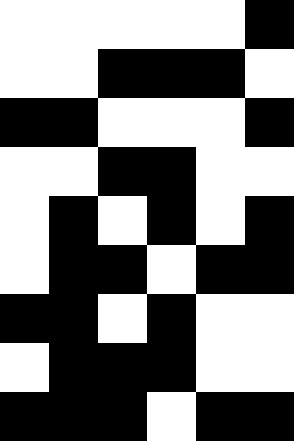[["white", "white", "white", "white", "white", "black"], ["white", "white", "black", "black", "black", "white"], ["black", "black", "white", "white", "white", "black"], ["white", "white", "black", "black", "white", "white"], ["white", "black", "white", "black", "white", "black"], ["white", "black", "black", "white", "black", "black"], ["black", "black", "white", "black", "white", "white"], ["white", "black", "black", "black", "white", "white"], ["black", "black", "black", "white", "black", "black"]]